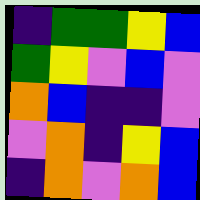[["indigo", "green", "green", "yellow", "blue"], ["green", "yellow", "violet", "blue", "violet"], ["orange", "blue", "indigo", "indigo", "violet"], ["violet", "orange", "indigo", "yellow", "blue"], ["indigo", "orange", "violet", "orange", "blue"]]